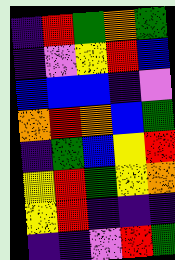[["indigo", "red", "green", "orange", "green"], ["indigo", "violet", "yellow", "red", "blue"], ["blue", "blue", "blue", "indigo", "violet"], ["orange", "red", "orange", "blue", "green"], ["indigo", "green", "blue", "yellow", "red"], ["yellow", "red", "green", "yellow", "orange"], ["yellow", "red", "indigo", "indigo", "indigo"], ["indigo", "indigo", "violet", "red", "green"]]